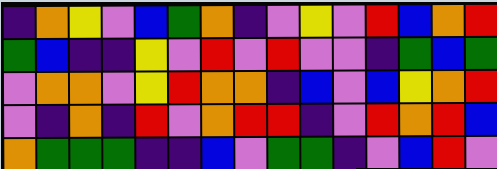[["indigo", "orange", "yellow", "violet", "blue", "green", "orange", "indigo", "violet", "yellow", "violet", "red", "blue", "orange", "red"], ["green", "blue", "indigo", "indigo", "yellow", "violet", "red", "violet", "red", "violet", "violet", "indigo", "green", "blue", "green"], ["violet", "orange", "orange", "violet", "yellow", "red", "orange", "orange", "indigo", "blue", "violet", "blue", "yellow", "orange", "red"], ["violet", "indigo", "orange", "indigo", "red", "violet", "orange", "red", "red", "indigo", "violet", "red", "orange", "red", "blue"], ["orange", "green", "green", "green", "indigo", "indigo", "blue", "violet", "green", "green", "indigo", "violet", "blue", "red", "violet"]]